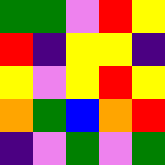[["green", "green", "violet", "red", "yellow"], ["red", "indigo", "yellow", "yellow", "indigo"], ["yellow", "violet", "yellow", "red", "yellow"], ["orange", "green", "blue", "orange", "red"], ["indigo", "violet", "green", "violet", "green"]]